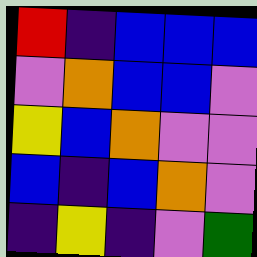[["red", "indigo", "blue", "blue", "blue"], ["violet", "orange", "blue", "blue", "violet"], ["yellow", "blue", "orange", "violet", "violet"], ["blue", "indigo", "blue", "orange", "violet"], ["indigo", "yellow", "indigo", "violet", "green"]]